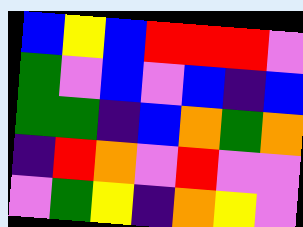[["blue", "yellow", "blue", "red", "red", "red", "violet"], ["green", "violet", "blue", "violet", "blue", "indigo", "blue"], ["green", "green", "indigo", "blue", "orange", "green", "orange"], ["indigo", "red", "orange", "violet", "red", "violet", "violet"], ["violet", "green", "yellow", "indigo", "orange", "yellow", "violet"]]